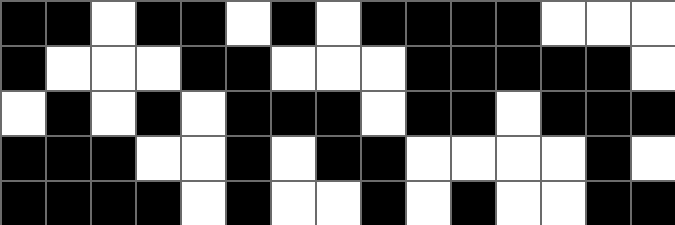[["black", "black", "white", "black", "black", "white", "black", "white", "black", "black", "black", "black", "white", "white", "white"], ["black", "white", "white", "white", "black", "black", "white", "white", "white", "black", "black", "black", "black", "black", "white"], ["white", "black", "white", "black", "white", "black", "black", "black", "white", "black", "black", "white", "black", "black", "black"], ["black", "black", "black", "white", "white", "black", "white", "black", "black", "white", "white", "white", "white", "black", "white"], ["black", "black", "black", "black", "white", "black", "white", "white", "black", "white", "black", "white", "white", "black", "black"]]